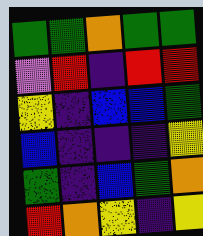[["green", "green", "orange", "green", "green"], ["violet", "red", "indigo", "red", "red"], ["yellow", "indigo", "blue", "blue", "green"], ["blue", "indigo", "indigo", "indigo", "yellow"], ["green", "indigo", "blue", "green", "orange"], ["red", "orange", "yellow", "indigo", "yellow"]]